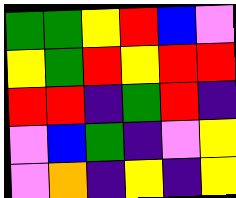[["green", "green", "yellow", "red", "blue", "violet"], ["yellow", "green", "red", "yellow", "red", "red"], ["red", "red", "indigo", "green", "red", "indigo"], ["violet", "blue", "green", "indigo", "violet", "yellow"], ["violet", "orange", "indigo", "yellow", "indigo", "yellow"]]